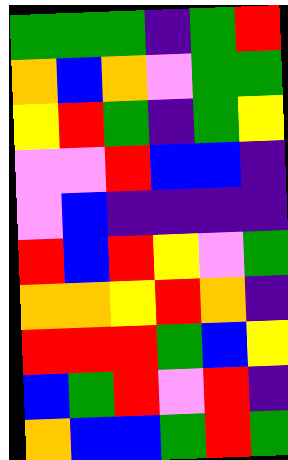[["green", "green", "green", "indigo", "green", "red"], ["orange", "blue", "orange", "violet", "green", "green"], ["yellow", "red", "green", "indigo", "green", "yellow"], ["violet", "violet", "red", "blue", "blue", "indigo"], ["violet", "blue", "indigo", "indigo", "indigo", "indigo"], ["red", "blue", "red", "yellow", "violet", "green"], ["orange", "orange", "yellow", "red", "orange", "indigo"], ["red", "red", "red", "green", "blue", "yellow"], ["blue", "green", "red", "violet", "red", "indigo"], ["orange", "blue", "blue", "green", "red", "green"]]